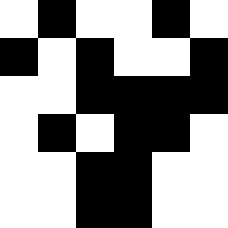[["white", "black", "white", "white", "black", "white"], ["black", "white", "black", "white", "white", "black"], ["white", "white", "black", "black", "black", "black"], ["white", "black", "white", "black", "black", "white"], ["white", "white", "black", "black", "white", "white"], ["white", "white", "black", "black", "white", "white"]]